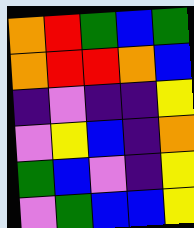[["orange", "red", "green", "blue", "green"], ["orange", "red", "red", "orange", "blue"], ["indigo", "violet", "indigo", "indigo", "yellow"], ["violet", "yellow", "blue", "indigo", "orange"], ["green", "blue", "violet", "indigo", "yellow"], ["violet", "green", "blue", "blue", "yellow"]]